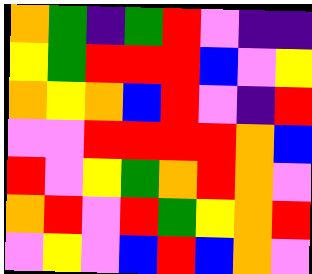[["orange", "green", "indigo", "green", "red", "violet", "indigo", "indigo"], ["yellow", "green", "red", "red", "red", "blue", "violet", "yellow"], ["orange", "yellow", "orange", "blue", "red", "violet", "indigo", "red"], ["violet", "violet", "red", "red", "red", "red", "orange", "blue"], ["red", "violet", "yellow", "green", "orange", "red", "orange", "violet"], ["orange", "red", "violet", "red", "green", "yellow", "orange", "red"], ["violet", "yellow", "violet", "blue", "red", "blue", "orange", "violet"]]